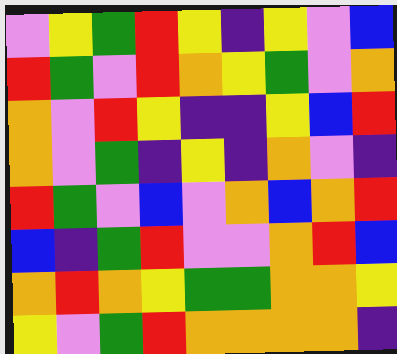[["violet", "yellow", "green", "red", "yellow", "indigo", "yellow", "violet", "blue"], ["red", "green", "violet", "red", "orange", "yellow", "green", "violet", "orange"], ["orange", "violet", "red", "yellow", "indigo", "indigo", "yellow", "blue", "red"], ["orange", "violet", "green", "indigo", "yellow", "indigo", "orange", "violet", "indigo"], ["red", "green", "violet", "blue", "violet", "orange", "blue", "orange", "red"], ["blue", "indigo", "green", "red", "violet", "violet", "orange", "red", "blue"], ["orange", "red", "orange", "yellow", "green", "green", "orange", "orange", "yellow"], ["yellow", "violet", "green", "red", "orange", "orange", "orange", "orange", "indigo"]]